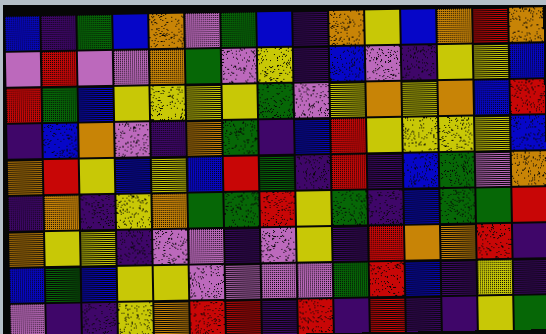[["blue", "indigo", "green", "blue", "orange", "violet", "green", "blue", "indigo", "orange", "yellow", "blue", "orange", "red", "orange"], ["violet", "red", "violet", "violet", "orange", "green", "violet", "yellow", "indigo", "blue", "violet", "indigo", "yellow", "yellow", "blue"], ["red", "green", "blue", "yellow", "yellow", "yellow", "yellow", "green", "violet", "yellow", "orange", "yellow", "orange", "blue", "red"], ["indigo", "blue", "orange", "violet", "indigo", "orange", "green", "indigo", "blue", "red", "yellow", "yellow", "yellow", "yellow", "blue"], ["orange", "red", "yellow", "blue", "yellow", "blue", "red", "green", "indigo", "red", "indigo", "blue", "green", "violet", "orange"], ["indigo", "orange", "indigo", "yellow", "orange", "green", "green", "red", "yellow", "green", "indigo", "blue", "green", "green", "red"], ["orange", "yellow", "yellow", "indigo", "violet", "violet", "indigo", "violet", "yellow", "indigo", "red", "orange", "orange", "red", "indigo"], ["blue", "green", "blue", "yellow", "yellow", "violet", "violet", "violet", "violet", "green", "red", "blue", "indigo", "yellow", "indigo"], ["violet", "indigo", "indigo", "yellow", "orange", "red", "red", "indigo", "red", "indigo", "red", "indigo", "indigo", "yellow", "green"]]